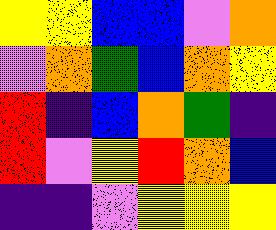[["yellow", "yellow", "blue", "blue", "violet", "orange"], ["violet", "orange", "green", "blue", "orange", "yellow"], ["red", "indigo", "blue", "orange", "green", "indigo"], ["red", "violet", "yellow", "red", "orange", "blue"], ["indigo", "indigo", "violet", "yellow", "yellow", "yellow"]]